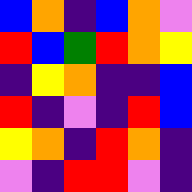[["blue", "orange", "indigo", "blue", "orange", "violet"], ["red", "blue", "green", "red", "orange", "yellow"], ["indigo", "yellow", "orange", "indigo", "indigo", "blue"], ["red", "indigo", "violet", "indigo", "red", "blue"], ["yellow", "orange", "indigo", "red", "orange", "indigo"], ["violet", "indigo", "red", "red", "violet", "indigo"]]